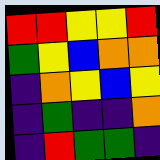[["red", "red", "yellow", "yellow", "red"], ["green", "yellow", "blue", "orange", "orange"], ["indigo", "orange", "yellow", "blue", "yellow"], ["indigo", "green", "indigo", "indigo", "orange"], ["indigo", "red", "green", "green", "indigo"]]